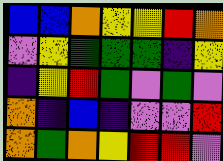[["blue", "blue", "orange", "yellow", "yellow", "red", "orange"], ["violet", "yellow", "green", "green", "green", "indigo", "yellow"], ["indigo", "yellow", "red", "green", "violet", "green", "violet"], ["orange", "indigo", "blue", "indigo", "violet", "violet", "red"], ["orange", "green", "orange", "yellow", "red", "red", "violet"]]